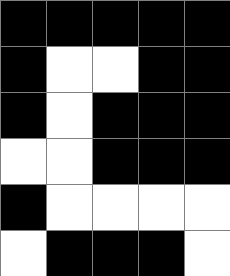[["black", "black", "black", "black", "black"], ["black", "white", "white", "black", "black"], ["black", "white", "black", "black", "black"], ["white", "white", "black", "black", "black"], ["black", "white", "white", "white", "white"], ["white", "black", "black", "black", "white"]]